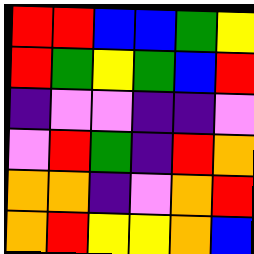[["red", "red", "blue", "blue", "green", "yellow"], ["red", "green", "yellow", "green", "blue", "red"], ["indigo", "violet", "violet", "indigo", "indigo", "violet"], ["violet", "red", "green", "indigo", "red", "orange"], ["orange", "orange", "indigo", "violet", "orange", "red"], ["orange", "red", "yellow", "yellow", "orange", "blue"]]